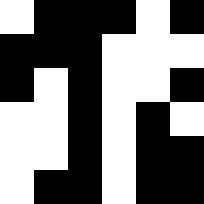[["white", "black", "black", "black", "white", "black"], ["black", "black", "black", "white", "white", "white"], ["black", "white", "black", "white", "white", "black"], ["white", "white", "black", "white", "black", "white"], ["white", "white", "black", "white", "black", "black"], ["white", "black", "black", "white", "black", "black"]]